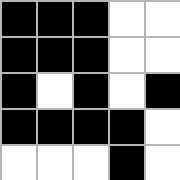[["black", "black", "black", "white", "white"], ["black", "black", "black", "white", "white"], ["black", "white", "black", "white", "black"], ["black", "black", "black", "black", "white"], ["white", "white", "white", "black", "white"]]